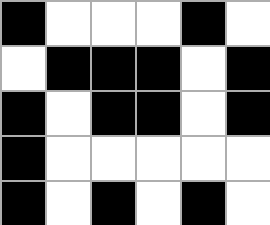[["black", "white", "white", "white", "black", "white"], ["white", "black", "black", "black", "white", "black"], ["black", "white", "black", "black", "white", "black"], ["black", "white", "white", "white", "white", "white"], ["black", "white", "black", "white", "black", "white"]]